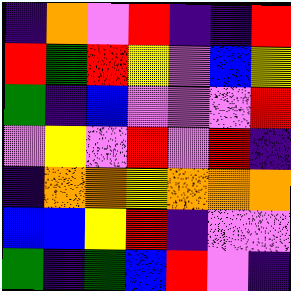[["indigo", "orange", "violet", "red", "indigo", "indigo", "red"], ["red", "green", "red", "yellow", "violet", "blue", "yellow"], ["green", "indigo", "blue", "violet", "violet", "violet", "red"], ["violet", "yellow", "violet", "red", "violet", "red", "indigo"], ["indigo", "orange", "orange", "yellow", "orange", "orange", "orange"], ["blue", "blue", "yellow", "red", "indigo", "violet", "violet"], ["green", "indigo", "green", "blue", "red", "violet", "indigo"]]